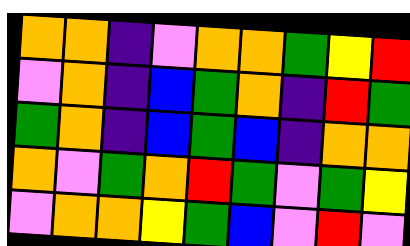[["orange", "orange", "indigo", "violet", "orange", "orange", "green", "yellow", "red"], ["violet", "orange", "indigo", "blue", "green", "orange", "indigo", "red", "green"], ["green", "orange", "indigo", "blue", "green", "blue", "indigo", "orange", "orange"], ["orange", "violet", "green", "orange", "red", "green", "violet", "green", "yellow"], ["violet", "orange", "orange", "yellow", "green", "blue", "violet", "red", "violet"]]